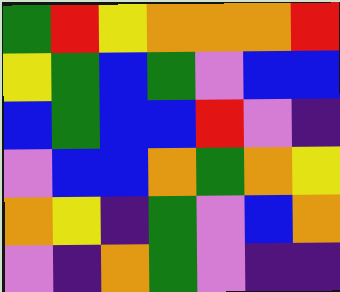[["green", "red", "yellow", "orange", "orange", "orange", "red"], ["yellow", "green", "blue", "green", "violet", "blue", "blue"], ["blue", "green", "blue", "blue", "red", "violet", "indigo"], ["violet", "blue", "blue", "orange", "green", "orange", "yellow"], ["orange", "yellow", "indigo", "green", "violet", "blue", "orange"], ["violet", "indigo", "orange", "green", "violet", "indigo", "indigo"]]